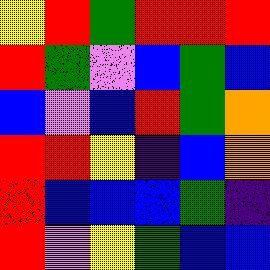[["yellow", "red", "green", "red", "red", "red"], ["red", "green", "violet", "blue", "green", "blue"], ["blue", "violet", "blue", "red", "green", "orange"], ["red", "red", "yellow", "indigo", "blue", "orange"], ["red", "blue", "blue", "blue", "green", "indigo"], ["red", "violet", "yellow", "green", "blue", "blue"]]